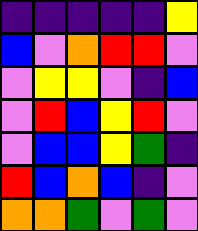[["indigo", "indigo", "indigo", "indigo", "indigo", "yellow"], ["blue", "violet", "orange", "red", "red", "violet"], ["violet", "yellow", "yellow", "violet", "indigo", "blue"], ["violet", "red", "blue", "yellow", "red", "violet"], ["violet", "blue", "blue", "yellow", "green", "indigo"], ["red", "blue", "orange", "blue", "indigo", "violet"], ["orange", "orange", "green", "violet", "green", "violet"]]